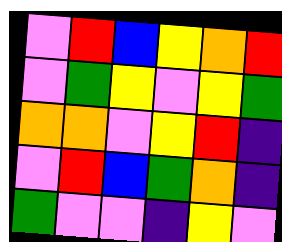[["violet", "red", "blue", "yellow", "orange", "red"], ["violet", "green", "yellow", "violet", "yellow", "green"], ["orange", "orange", "violet", "yellow", "red", "indigo"], ["violet", "red", "blue", "green", "orange", "indigo"], ["green", "violet", "violet", "indigo", "yellow", "violet"]]